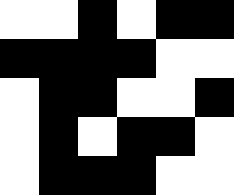[["white", "white", "black", "white", "black", "black"], ["black", "black", "black", "black", "white", "white"], ["white", "black", "black", "white", "white", "black"], ["white", "black", "white", "black", "black", "white"], ["white", "black", "black", "black", "white", "white"]]